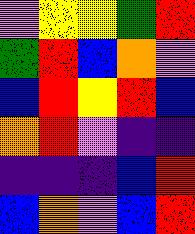[["violet", "yellow", "yellow", "green", "red"], ["green", "red", "blue", "orange", "violet"], ["blue", "red", "yellow", "red", "blue"], ["orange", "red", "violet", "indigo", "indigo"], ["indigo", "indigo", "indigo", "blue", "red"], ["blue", "orange", "violet", "blue", "red"]]